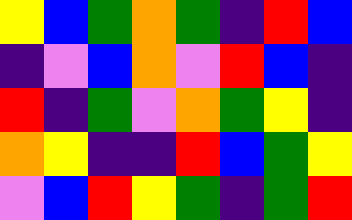[["yellow", "blue", "green", "orange", "green", "indigo", "red", "blue"], ["indigo", "violet", "blue", "orange", "violet", "red", "blue", "indigo"], ["red", "indigo", "green", "violet", "orange", "green", "yellow", "indigo"], ["orange", "yellow", "indigo", "indigo", "red", "blue", "green", "yellow"], ["violet", "blue", "red", "yellow", "green", "indigo", "green", "red"]]